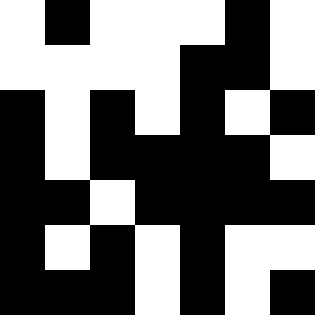[["white", "black", "white", "white", "white", "black", "white"], ["white", "white", "white", "white", "black", "black", "white"], ["black", "white", "black", "white", "black", "white", "black"], ["black", "white", "black", "black", "black", "black", "white"], ["black", "black", "white", "black", "black", "black", "black"], ["black", "white", "black", "white", "black", "white", "white"], ["black", "black", "black", "white", "black", "white", "black"]]